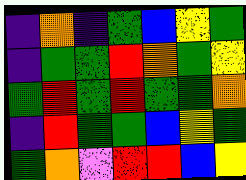[["indigo", "orange", "indigo", "green", "blue", "yellow", "green"], ["indigo", "green", "green", "red", "orange", "green", "yellow"], ["green", "red", "green", "red", "green", "green", "orange"], ["indigo", "red", "green", "green", "blue", "yellow", "green"], ["green", "orange", "violet", "red", "red", "blue", "yellow"]]